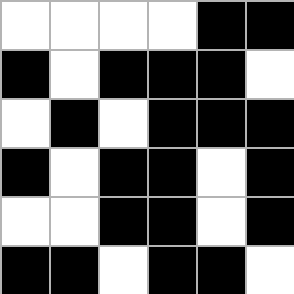[["white", "white", "white", "white", "black", "black"], ["black", "white", "black", "black", "black", "white"], ["white", "black", "white", "black", "black", "black"], ["black", "white", "black", "black", "white", "black"], ["white", "white", "black", "black", "white", "black"], ["black", "black", "white", "black", "black", "white"]]